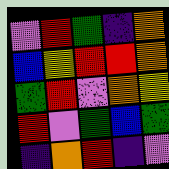[["violet", "red", "green", "indigo", "orange"], ["blue", "yellow", "red", "red", "orange"], ["green", "red", "violet", "orange", "yellow"], ["red", "violet", "green", "blue", "green"], ["indigo", "orange", "red", "indigo", "violet"]]